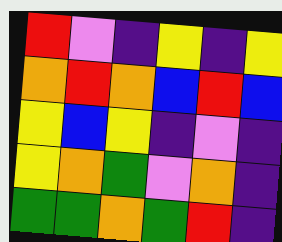[["red", "violet", "indigo", "yellow", "indigo", "yellow"], ["orange", "red", "orange", "blue", "red", "blue"], ["yellow", "blue", "yellow", "indigo", "violet", "indigo"], ["yellow", "orange", "green", "violet", "orange", "indigo"], ["green", "green", "orange", "green", "red", "indigo"]]